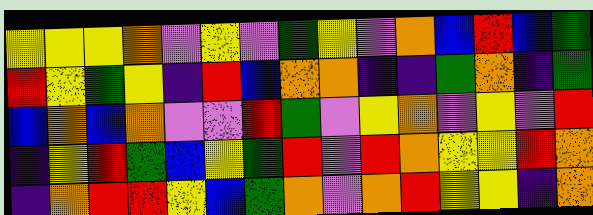[["yellow", "yellow", "yellow", "orange", "violet", "yellow", "violet", "green", "yellow", "violet", "orange", "blue", "red", "blue", "green"], ["red", "yellow", "green", "yellow", "indigo", "red", "blue", "orange", "orange", "indigo", "indigo", "green", "orange", "indigo", "green"], ["blue", "orange", "blue", "orange", "violet", "violet", "red", "green", "violet", "yellow", "orange", "violet", "yellow", "violet", "red"], ["indigo", "yellow", "red", "green", "blue", "yellow", "green", "red", "violet", "red", "orange", "yellow", "yellow", "red", "orange"], ["indigo", "orange", "red", "red", "yellow", "blue", "green", "orange", "violet", "orange", "red", "yellow", "yellow", "indigo", "orange"]]